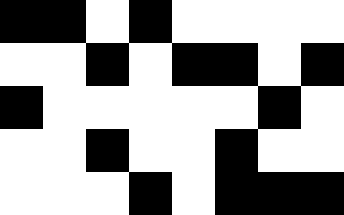[["black", "black", "white", "black", "white", "white", "white", "white"], ["white", "white", "black", "white", "black", "black", "white", "black"], ["black", "white", "white", "white", "white", "white", "black", "white"], ["white", "white", "black", "white", "white", "black", "white", "white"], ["white", "white", "white", "black", "white", "black", "black", "black"]]